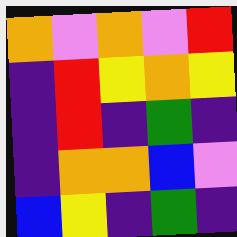[["orange", "violet", "orange", "violet", "red"], ["indigo", "red", "yellow", "orange", "yellow"], ["indigo", "red", "indigo", "green", "indigo"], ["indigo", "orange", "orange", "blue", "violet"], ["blue", "yellow", "indigo", "green", "indigo"]]